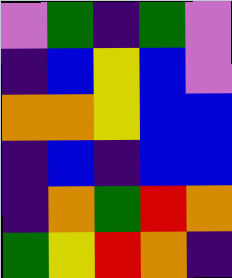[["violet", "green", "indigo", "green", "violet"], ["indigo", "blue", "yellow", "blue", "violet"], ["orange", "orange", "yellow", "blue", "blue"], ["indigo", "blue", "indigo", "blue", "blue"], ["indigo", "orange", "green", "red", "orange"], ["green", "yellow", "red", "orange", "indigo"]]